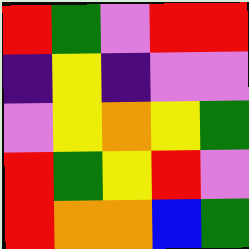[["red", "green", "violet", "red", "red"], ["indigo", "yellow", "indigo", "violet", "violet"], ["violet", "yellow", "orange", "yellow", "green"], ["red", "green", "yellow", "red", "violet"], ["red", "orange", "orange", "blue", "green"]]